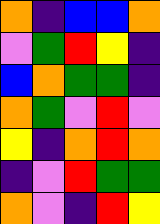[["orange", "indigo", "blue", "blue", "orange"], ["violet", "green", "red", "yellow", "indigo"], ["blue", "orange", "green", "green", "indigo"], ["orange", "green", "violet", "red", "violet"], ["yellow", "indigo", "orange", "red", "orange"], ["indigo", "violet", "red", "green", "green"], ["orange", "violet", "indigo", "red", "yellow"]]